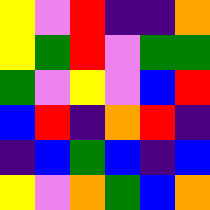[["yellow", "violet", "red", "indigo", "indigo", "orange"], ["yellow", "green", "red", "violet", "green", "green"], ["green", "violet", "yellow", "violet", "blue", "red"], ["blue", "red", "indigo", "orange", "red", "indigo"], ["indigo", "blue", "green", "blue", "indigo", "blue"], ["yellow", "violet", "orange", "green", "blue", "orange"]]